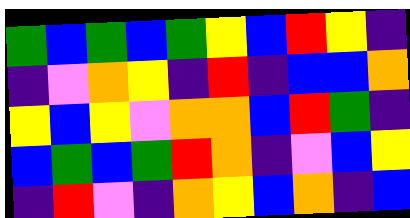[["green", "blue", "green", "blue", "green", "yellow", "blue", "red", "yellow", "indigo"], ["indigo", "violet", "orange", "yellow", "indigo", "red", "indigo", "blue", "blue", "orange"], ["yellow", "blue", "yellow", "violet", "orange", "orange", "blue", "red", "green", "indigo"], ["blue", "green", "blue", "green", "red", "orange", "indigo", "violet", "blue", "yellow"], ["indigo", "red", "violet", "indigo", "orange", "yellow", "blue", "orange", "indigo", "blue"]]